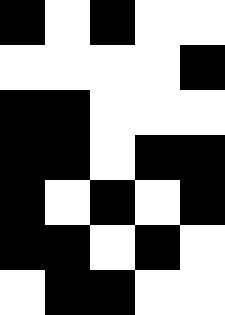[["black", "white", "black", "white", "white"], ["white", "white", "white", "white", "black"], ["black", "black", "white", "white", "white"], ["black", "black", "white", "black", "black"], ["black", "white", "black", "white", "black"], ["black", "black", "white", "black", "white"], ["white", "black", "black", "white", "white"]]